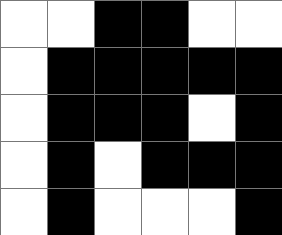[["white", "white", "black", "black", "white", "white"], ["white", "black", "black", "black", "black", "black"], ["white", "black", "black", "black", "white", "black"], ["white", "black", "white", "black", "black", "black"], ["white", "black", "white", "white", "white", "black"]]